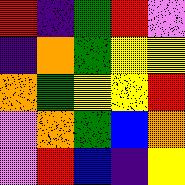[["red", "indigo", "green", "red", "violet"], ["indigo", "orange", "green", "yellow", "yellow"], ["orange", "green", "yellow", "yellow", "red"], ["violet", "orange", "green", "blue", "orange"], ["violet", "red", "blue", "indigo", "yellow"]]